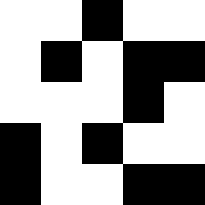[["white", "white", "black", "white", "white"], ["white", "black", "white", "black", "black"], ["white", "white", "white", "black", "white"], ["black", "white", "black", "white", "white"], ["black", "white", "white", "black", "black"]]